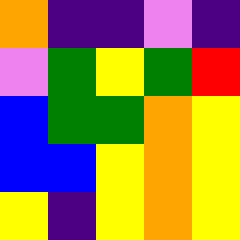[["orange", "indigo", "indigo", "violet", "indigo"], ["violet", "green", "yellow", "green", "red"], ["blue", "green", "green", "orange", "yellow"], ["blue", "blue", "yellow", "orange", "yellow"], ["yellow", "indigo", "yellow", "orange", "yellow"]]